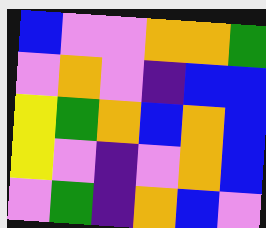[["blue", "violet", "violet", "orange", "orange", "green"], ["violet", "orange", "violet", "indigo", "blue", "blue"], ["yellow", "green", "orange", "blue", "orange", "blue"], ["yellow", "violet", "indigo", "violet", "orange", "blue"], ["violet", "green", "indigo", "orange", "blue", "violet"]]